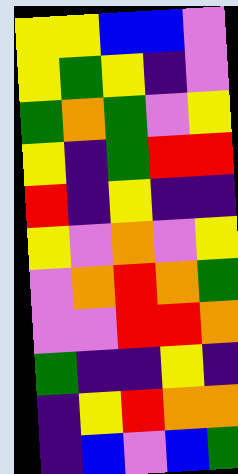[["yellow", "yellow", "blue", "blue", "violet"], ["yellow", "green", "yellow", "indigo", "violet"], ["green", "orange", "green", "violet", "yellow"], ["yellow", "indigo", "green", "red", "red"], ["red", "indigo", "yellow", "indigo", "indigo"], ["yellow", "violet", "orange", "violet", "yellow"], ["violet", "orange", "red", "orange", "green"], ["violet", "violet", "red", "red", "orange"], ["green", "indigo", "indigo", "yellow", "indigo"], ["indigo", "yellow", "red", "orange", "orange"], ["indigo", "blue", "violet", "blue", "green"]]